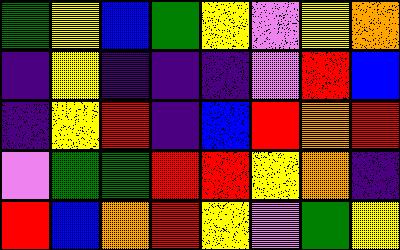[["green", "yellow", "blue", "green", "yellow", "violet", "yellow", "orange"], ["indigo", "yellow", "indigo", "indigo", "indigo", "violet", "red", "blue"], ["indigo", "yellow", "red", "indigo", "blue", "red", "orange", "red"], ["violet", "green", "green", "red", "red", "yellow", "orange", "indigo"], ["red", "blue", "orange", "red", "yellow", "violet", "green", "yellow"]]